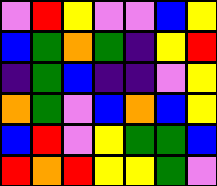[["violet", "red", "yellow", "violet", "violet", "blue", "yellow"], ["blue", "green", "orange", "green", "indigo", "yellow", "red"], ["indigo", "green", "blue", "indigo", "indigo", "violet", "yellow"], ["orange", "green", "violet", "blue", "orange", "blue", "yellow"], ["blue", "red", "violet", "yellow", "green", "green", "blue"], ["red", "orange", "red", "yellow", "yellow", "green", "violet"]]